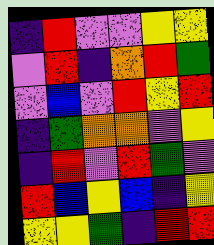[["indigo", "red", "violet", "violet", "yellow", "yellow"], ["violet", "red", "indigo", "orange", "red", "green"], ["violet", "blue", "violet", "red", "yellow", "red"], ["indigo", "green", "orange", "orange", "violet", "yellow"], ["indigo", "red", "violet", "red", "green", "violet"], ["red", "blue", "yellow", "blue", "indigo", "yellow"], ["yellow", "yellow", "green", "indigo", "red", "red"]]